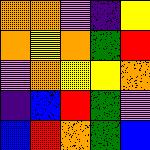[["orange", "orange", "violet", "indigo", "yellow"], ["orange", "yellow", "orange", "green", "red"], ["violet", "orange", "yellow", "yellow", "orange"], ["indigo", "blue", "red", "green", "violet"], ["blue", "red", "orange", "green", "blue"]]